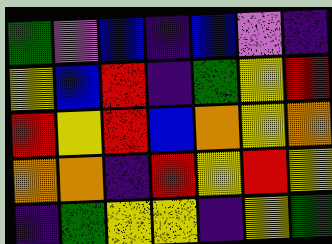[["green", "violet", "blue", "indigo", "blue", "violet", "indigo"], ["yellow", "blue", "red", "indigo", "green", "yellow", "red"], ["red", "yellow", "red", "blue", "orange", "yellow", "orange"], ["orange", "orange", "indigo", "red", "yellow", "red", "yellow"], ["indigo", "green", "yellow", "yellow", "indigo", "yellow", "green"]]